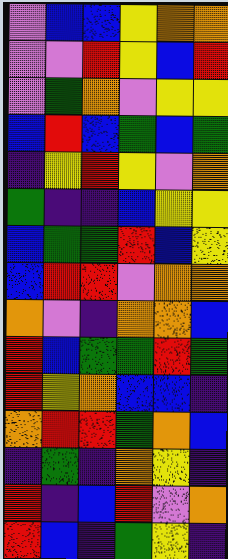[["violet", "blue", "blue", "yellow", "orange", "orange"], ["violet", "violet", "red", "yellow", "blue", "red"], ["violet", "green", "orange", "violet", "yellow", "yellow"], ["blue", "red", "blue", "green", "blue", "green"], ["indigo", "yellow", "red", "yellow", "violet", "orange"], ["green", "indigo", "indigo", "blue", "yellow", "yellow"], ["blue", "green", "green", "red", "blue", "yellow"], ["blue", "red", "red", "violet", "orange", "orange"], ["orange", "violet", "indigo", "orange", "orange", "blue"], ["red", "blue", "green", "green", "red", "green"], ["red", "yellow", "orange", "blue", "blue", "indigo"], ["orange", "red", "red", "green", "orange", "blue"], ["indigo", "green", "indigo", "orange", "yellow", "indigo"], ["red", "indigo", "blue", "red", "violet", "orange"], ["red", "blue", "indigo", "green", "yellow", "indigo"]]